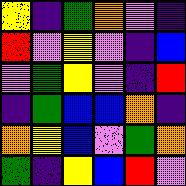[["yellow", "indigo", "green", "orange", "violet", "indigo"], ["red", "violet", "yellow", "violet", "indigo", "blue"], ["violet", "green", "yellow", "violet", "indigo", "red"], ["indigo", "green", "blue", "blue", "orange", "indigo"], ["orange", "yellow", "blue", "violet", "green", "orange"], ["green", "indigo", "yellow", "blue", "red", "violet"]]